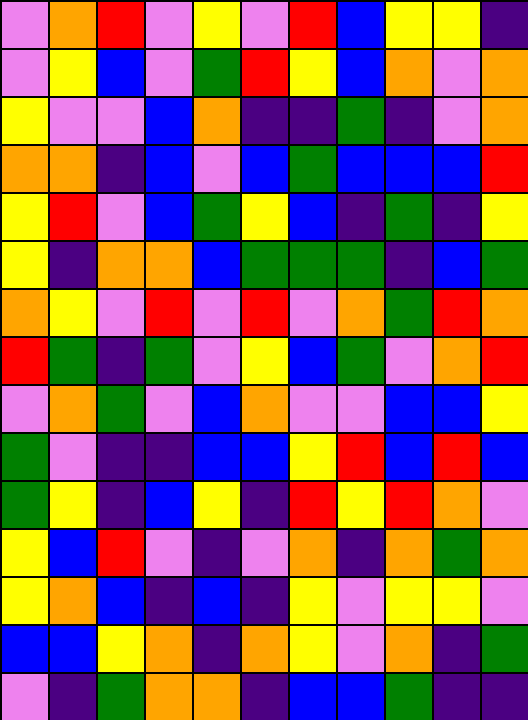[["violet", "orange", "red", "violet", "yellow", "violet", "red", "blue", "yellow", "yellow", "indigo"], ["violet", "yellow", "blue", "violet", "green", "red", "yellow", "blue", "orange", "violet", "orange"], ["yellow", "violet", "violet", "blue", "orange", "indigo", "indigo", "green", "indigo", "violet", "orange"], ["orange", "orange", "indigo", "blue", "violet", "blue", "green", "blue", "blue", "blue", "red"], ["yellow", "red", "violet", "blue", "green", "yellow", "blue", "indigo", "green", "indigo", "yellow"], ["yellow", "indigo", "orange", "orange", "blue", "green", "green", "green", "indigo", "blue", "green"], ["orange", "yellow", "violet", "red", "violet", "red", "violet", "orange", "green", "red", "orange"], ["red", "green", "indigo", "green", "violet", "yellow", "blue", "green", "violet", "orange", "red"], ["violet", "orange", "green", "violet", "blue", "orange", "violet", "violet", "blue", "blue", "yellow"], ["green", "violet", "indigo", "indigo", "blue", "blue", "yellow", "red", "blue", "red", "blue"], ["green", "yellow", "indigo", "blue", "yellow", "indigo", "red", "yellow", "red", "orange", "violet"], ["yellow", "blue", "red", "violet", "indigo", "violet", "orange", "indigo", "orange", "green", "orange"], ["yellow", "orange", "blue", "indigo", "blue", "indigo", "yellow", "violet", "yellow", "yellow", "violet"], ["blue", "blue", "yellow", "orange", "indigo", "orange", "yellow", "violet", "orange", "indigo", "green"], ["violet", "indigo", "green", "orange", "orange", "indigo", "blue", "blue", "green", "indigo", "indigo"]]